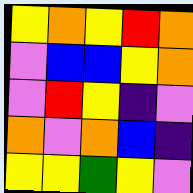[["yellow", "orange", "yellow", "red", "orange"], ["violet", "blue", "blue", "yellow", "orange"], ["violet", "red", "yellow", "indigo", "violet"], ["orange", "violet", "orange", "blue", "indigo"], ["yellow", "yellow", "green", "yellow", "violet"]]